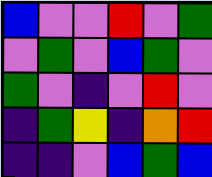[["blue", "violet", "violet", "red", "violet", "green"], ["violet", "green", "violet", "blue", "green", "violet"], ["green", "violet", "indigo", "violet", "red", "violet"], ["indigo", "green", "yellow", "indigo", "orange", "red"], ["indigo", "indigo", "violet", "blue", "green", "blue"]]